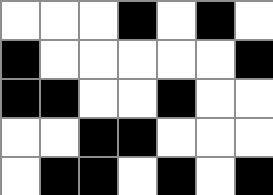[["white", "white", "white", "black", "white", "black", "white"], ["black", "white", "white", "white", "white", "white", "black"], ["black", "black", "white", "white", "black", "white", "white"], ["white", "white", "black", "black", "white", "white", "white"], ["white", "black", "black", "white", "black", "white", "black"]]